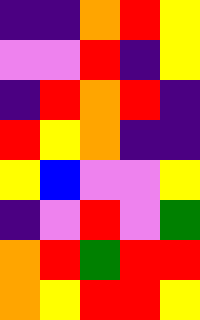[["indigo", "indigo", "orange", "red", "yellow"], ["violet", "violet", "red", "indigo", "yellow"], ["indigo", "red", "orange", "red", "indigo"], ["red", "yellow", "orange", "indigo", "indigo"], ["yellow", "blue", "violet", "violet", "yellow"], ["indigo", "violet", "red", "violet", "green"], ["orange", "red", "green", "red", "red"], ["orange", "yellow", "red", "red", "yellow"]]